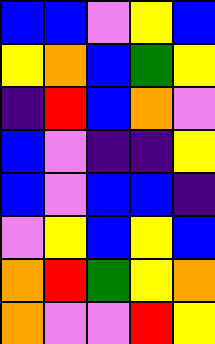[["blue", "blue", "violet", "yellow", "blue"], ["yellow", "orange", "blue", "green", "yellow"], ["indigo", "red", "blue", "orange", "violet"], ["blue", "violet", "indigo", "indigo", "yellow"], ["blue", "violet", "blue", "blue", "indigo"], ["violet", "yellow", "blue", "yellow", "blue"], ["orange", "red", "green", "yellow", "orange"], ["orange", "violet", "violet", "red", "yellow"]]